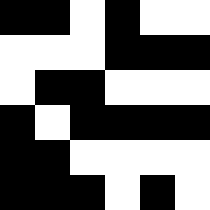[["black", "black", "white", "black", "white", "white"], ["white", "white", "white", "black", "black", "black"], ["white", "black", "black", "white", "white", "white"], ["black", "white", "black", "black", "black", "black"], ["black", "black", "white", "white", "white", "white"], ["black", "black", "black", "white", "black", "white"]]